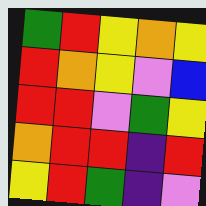[["green", "red", "yellow", "orange", "yellow"], ["red", "orange", "yellow", "violet", "blue"], ["red", "red", "violet", "green", "yellow"], ["orange", "red", "red", "indigo", "red"], ["yellow", "red", "green", "indigo", "violet"]]